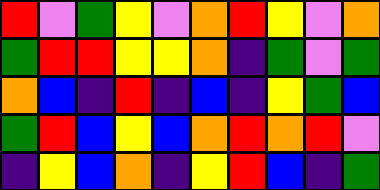[["red", "violet", "green", "yellow", "violet", "orange", "red", "yellow", "violet", "orange"], ["green", "red", "red", "yellow", "yellow", "orange", "indigo", "green", "violet", "green"], ["orange", "blue", "indigo", "red", "indigo", "blue", "indigo", "yellow", "green", "blue"], ["green", "red", "blue", "yellow", "blue", "orange", "red", "orange", "red", "violet"], ["indigo", "yellow", "blue", "orange", "indigo", "yellow", "red", "blue", "indigo", "green"]]